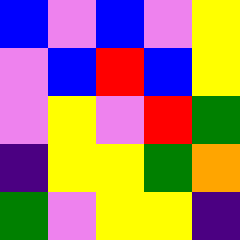[["blue", "violet", "blue", "violet", "yellow"], ["violet", "blue", "red", "blue", "yellow"], ["violet", "yellow", "violet", "red", "green"], ["indigo", "yellow", "yellow", "green", "orange"], ["green", "violet", "yellow", "yellow", "indigo"]]